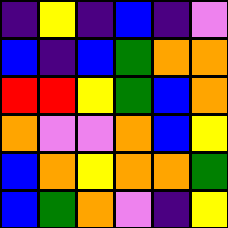[["indigo", "yellow", "indigo", "blue", "indigo", "violet"], ["blue", "indigo", "blue", "green", "orange", "orange"], ["red", "red", "yellow", "green", "blue", "orange"], ["orange", "violet", "violet", "orange", "blue", "yellow"], ["blue", "orange", "yellow", "orange", "orange", "green"], ["blue", "green", "orange", "violet", "indigo", "yellow"]]